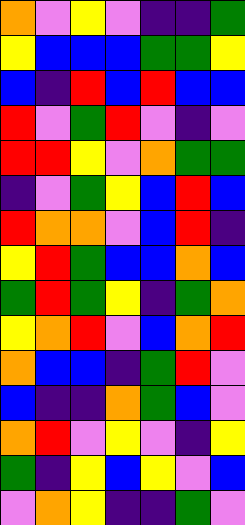[["orange", "violet", "yellow", "violet", "indigo", "indigo", "green"], ["yellow", "blue", "blue", "blue", "green", "green", "yellow"], ["blue", "indigo", "red", "blue", "red", "blue", "blue"], ["red", "violet", "green", "red", "violet", "indigo", "violet"], ["red", "red", "yellow", "violet", "orange", "green", "green"], ["indigo", "violet", "green", "yellow", "blue", "red", "blue"], ["red", "orange", "orange", "violet", "blue", "red", "indigo"], ["yellow", "red", "green", "blue", "blue", "orange", "blue"], ["green", "red", "green", "yellow", "indigo", "green", "orange"], ["yellow", "orange", "red", "violet", "blue", "orange", "red"], ["orange", "blue", "blue", "indigo", "green", "red", "violet"], ["blue", "indigo", "indigo", "orange", "green", "blue", "violet"], ["orange", "red", "violet", "yellow", "violet", "indigo", "yellow"], ["green", "indigo", "yellow", "blue", "yellow", "violet", "blue"], ["violet", "orange", "yellow", "indigo", "indigo", "green", "violet"]]